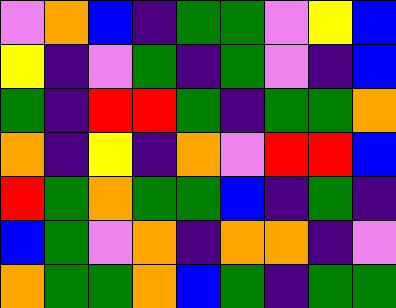[["violet", "orange", "blue", "indigo", "green", "green", "violet", "yellow", "blue"], ["yellow", "indigo", "violet", "green", "indigo", "green", "violet", "indigo", "blue"], ["green", "indigo", "red", "red", "green", "indigo", "green", "green", "orange"], ["orange", "indigo", "yellow", "indigo", "orange", "violet", "red", "red", "blue"], ["red", "green", "orange", "green", "green", "blue", "indigo", "green", "indigo"], ["blue", "green", "violet", "orange", "indigo", "orange", "orange", "indigo", "violet"], ["orange", "green", "green", "orange", "blue", "green", "indigo", "green", "green"]]